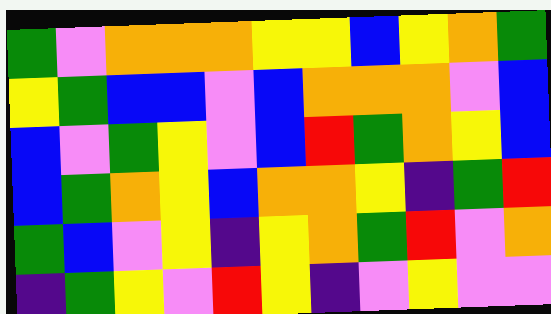[["green", "violet", "orange", "orange", "orange", "yellow", "yellow", "blue", "yellow", "orange", "green"], ["yellow", "green", "blue", "blue", "violet", "blue", "orange", "orange", "orange", "violet", "blue"], ["blue", "violet", "green", "yellow", "violet", "blue", "red", "green", "orange", "yellow", "blue"], ["blue", "green", "orange", "yellow", "blue", "orange", "orange", "yellow", "indigo", "green", "red"], ["green", "blue", "violet", "yellow", "indigo", "yellow", "orange", "green", "red", "violet", "orange"], ["indigo", "green", "yellow", "violet", "red", "yellow", "indigo", "violet", "yellow", "violet", "violet"]]